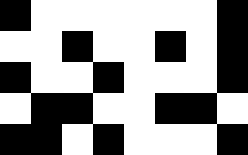[["black", "white", "white", "white", "white", "white", "white", "black"], ["white", "white", "black", "white", "white", "black", "white", "black"], ["black", "white", "white", "black", "white", "white", "white", "black"], ["white", "black", "black", "white", "white", "black", "black", "white"], ["black", "black", "white", "black", "white", "white", "white", "black"]]